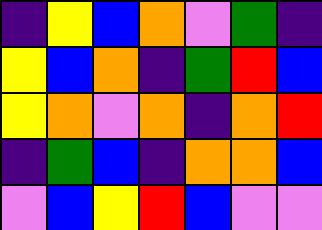[["indigo", "yellow", "blue", "orange", "violet", "green", "indigo"], ["yellow", "blue", "orange", "indigo", "green", "red", "blue"], ["yellow", "orange", "violet", "orange", "indigo", "orange", "red"], ["indigo", "green", "blue", "indigo", "orange", "orange", "blue"], ["violet", "blue", "yellow", "red", "blue", "violet", "violet"]]